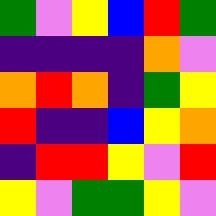[["green", "violet", "yellow", "blue", "red", "green"], ["indigo", "indigo", "indigo", "indigo", "orange", "violet"], ["orange", "red", "orange", "indigo", "green", "yellow"], ["red", "indigo", "indigo", "blue", "yellow", "orange"], ["indigo", "red", "red", "yellow", "violet", "red"], ["yellow", "violet", "green", "green", "yellow", "violet"]]